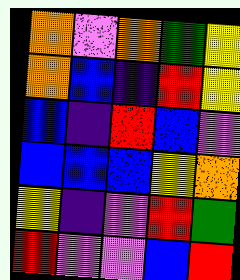[["orange", "violet", "orange", "green", "yellow"], ["orange", "blue", "indigo", "red", "yellow"], ["blue", "indigo", "red", "blue", "violet"], ["blue", "blue", "blue", "yellow", "orange"], ["yellow", "indigo", "violet", "red", "green"], ["red", "violet", "violet", "blue", "red"]]